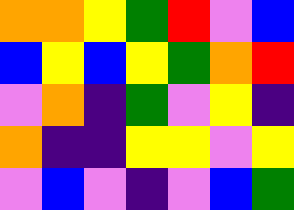[["orange", "orange", "yellow", "green", "red", "violet", "blue"], ["blue", "yellow", "blue", "yellow", "green", "orange", "red"], ["violet", "orange", "indigo", "green", "violet", "yellow", "indigo"], ["orange", "indigo", "indigo", "yellow", "yellow", "violet", "yellow"], ["violet", "blue", "violet", "indigo", "violet", "blue", "green"]]